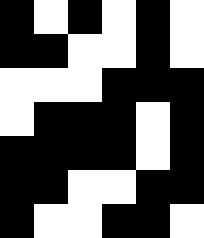[["black", "white", "black", "white", "black", "white"], ["black", "black", "white", "white", "black", "white"], ["white", "white", "white", "black", "black", "black"], ["white", "black", "black", "black", "white", "black"], ["black", "black", "black", "black", "white", "black"], ["black", "black", "white", "white", "black", "black"], ["black", "white", "white", "black", "black", "white"]]